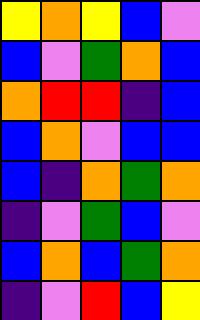[["yellow", "orange", "yellow", "blue", "violet"], ["blue", "violet", "green", "orange", "blue"], ["orange", "red", "red", "indigo", "blue"], ["blue", "orange", "violet", "blue", "blue"], ["blue", "indigo", "orange", "green", "orange"], ["indigo", "violet", "green", "blue", "violet"], ["blue", "orange", "blue", "green", "orange"], ["indigo", "violet", "red", "blue", "yellow"]]